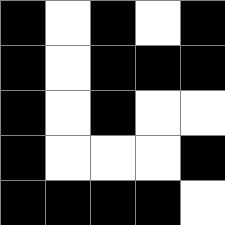[["black", "white", "black", "white", "black"], ["black", "white", "black", "black", "black"], ["black", "white", "black", "white", "white"], ["black", "white", "white", "white", "black"], ["black", "black", "black", "black", "white"]]